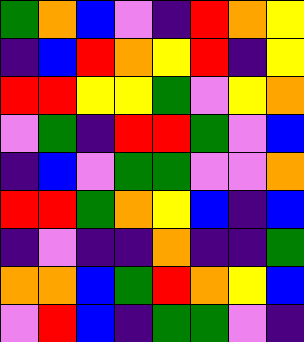[["green", "orange", "blue", "violet", "indigo", "red", "orange", "yellow"], ["indigo", "blue", "red", "orange", "yellow", "red", "indigo", "yellow"], ["red", "red", "yellow", "yellow", "green", "violet", "yellow", "orange"], ["violet", "green", "indigo", "red", "red", "green", "violet", "blue"], ["indigo", "blue", "violet", "green", "green", "violet", "violet", "orange"], ["red", "red", "green", "orange", "yellow", "blue", "indigo", "blue"], ["indigo", "violet", "indigo", "indigo", "orange", "indigo", "indigo", "green"], ["orange", "orange", "blue", "green", "red", "orange", "yellow", "blue"], ["violet", "red", "blue", "indigo", "green", "green", "violet", "indigo"]]